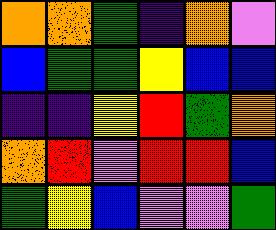[["orange", "orange", "green", "indigo", "orange", "violet"], ["blue", "green", "green", "yellow", "blue", "blue"], ["indigo", "indigo", "yellow", "red", "green", "orange"], ["orange", "red", "violet", "red", "red", "blue"], ["green", "yellow", "blue", "violet", "violet", "green"]]